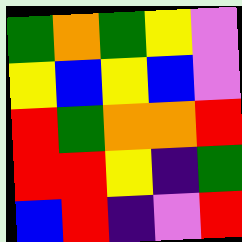[["green", "orange", "green", "yellow", "violet"], ["yellow", "blue", "yellow", "blue", "violet"], ["red", "green", "orange", "orange", "red"], ["red", "red", "yellow", "indigo", "green"], ["blue", "red", "indigo", "violet", "red"]]